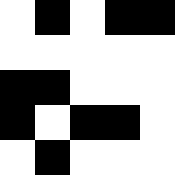[["white", "black", "white", "black", "black"], ["white", "white", "white", "white", "white"], ["black", "black", "white", "white", "white"], ["black", "white", "black", "black", "white"], ["white", "black", "white", "white", "white"]]